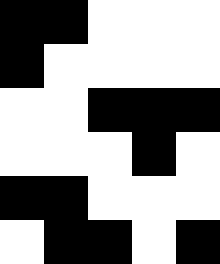[["black", "black", "white", "white", "white"], ["black", "white", "white", "white", "white"], ["white", "white", "black", "black", "black"], ["white", "white", "white", "black", "white"], ["black", "black", "white", "white", "white"], ["white", "black", "black", "white", "black"]]